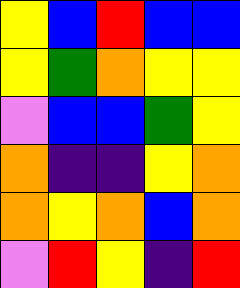[["yellow", "blue", "red", "blue", "blue"], ["yellow", "green", "orange", "yellow", "yellow"], ["violet", "blue", "blue", "green", "yellow"], ["orange", "indigo", "indigo", "yellow", "orange"], ["orange", "yellow", "orange", "blue", "orange"], ["violet", "red", "yellow", "indigo", "red"]]